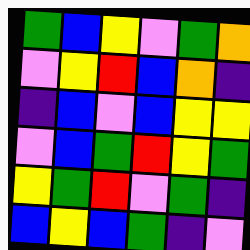[["green", "blue", "yellow", "violet", "green", "orange"], ["violet", "yellow", "red", "blue", "orange", "indigo"], ["indigo", "blue", "violet", "blue", "yellow", "yellow"], ["violet", "blue", "green", "red", "yellow", "green"], ["yellow", "green", "red", "violet", "green", "indigo"], ["blue", "yellow", "blue", "green", "indigo", "violet"]]